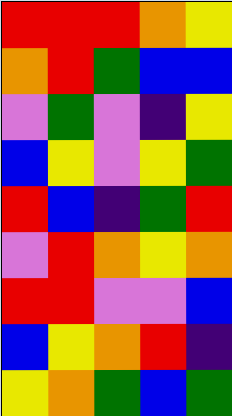[["red", "red", "red", "orange", "yellow"], ["orange", "red", "green", "blue", "blue"], ["violet", "green", "violet", "indigo", "yellow"], ["blue", "yellow", "violet", "yellow", "green"], ["red", "blue", "indigo", "green", "red"], ["violet", "red", "orange", "yellow", "orange"], ["red", "red", "violet", "violet", "blue"], ["blue", "yellow", "orange", "red", "indigo"], ["yellow", "orange", "green", "blue", "green"]]